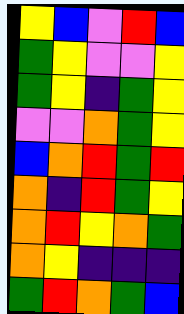[["yellow", "blue", "violet", "red", "blue"], ["green", "yellow", "violet", "violet", "yellow"], ["green", "yellow", "indigo", "green", "yellow"], ["violet", "violet", "orange", "green", "yellow"], ["blue", "orange", "red", "green", "red"], ["orange", "indigo", "red", "green", "yellow"], ["orange", "red", "yellow", "orange", "green"], ["orange", "yellow", "indigo", "indigo", "indigo"], ["green", "red", "orange", "green", "blue"]]